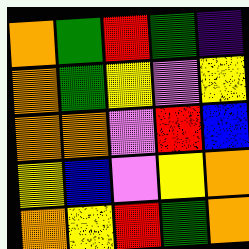[["orange", "green", "red", "green", "indigo"], ["orange", "green", "yellow", "violet", "yellow"], ["orange", "orange", "violet", "red", "blue"], ["yellow", "blue", "violet", "yellow", "orange"], ["orange", "yellow", "red", "green", "orange"]]